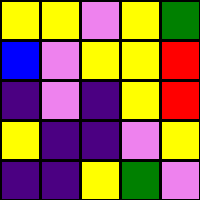[["yellow", "yellow", "violet", "yellow", "green"], ["blue", "violet", "yellow", "yellow", "red"], ["indigo", "violet", "indigo", "yellow", "red"], ["yellow", "indigo", "indigo", "violet", "yellow"], ["indigo", "indigo", "yellow", "green", "violet"]]